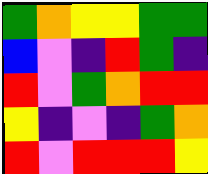[["green", "orange", "yellow", "yellow", "green", "green"], ["blue", "violet", "indigo", "red", "green", "indigo"], ["red", "violet", "green", "orange", "red", "red"], ["yellow", "indigo", "violet", "indigo", "green", "orange"], ["red", "violet", "red", "red", "red", "yellow"]]